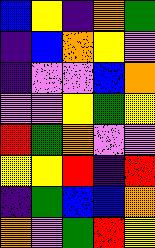[["blue", "yellow", "indigo", "orange", "green"], ["indigo", "blue", "orange", "yellow", "violet"], ["indigo", "violet", "violet", "blue", "orange"], ["violet", "violet", "yellow", "green", "yellow"], ["red", "green", "orange", "violet", "violet"], ["yellow", "yellow", "red", "indigo", "red"], ["indigo", "green", "blue", "blue", "orange"], ["orange", "violet", "green", "red", "yellow"]]